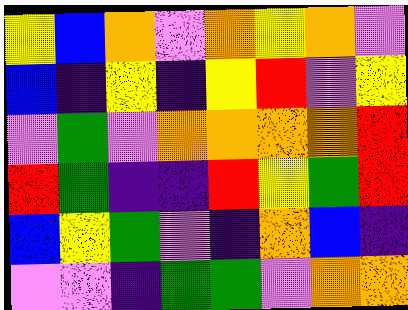[["yellow", "blue", "orange", "violet", "orange", "yellow", "orange", "violet"], ["blue", "indigo", "yellow", "indigo", "yellow", "red", "violet", "yellow"], ["violet", "green", "violet", "orange", "orange", "orange", "orange", "red"], ["red", "green", "indigo", "indigo", "red", "yellow", "green", "red"], ["blue", "yellow", "green", "violet", "indigo", "orange", "blue", "indigo"], ["violet", "violet", "indigo", "green", "green", "violet", "orange", "orange"]]